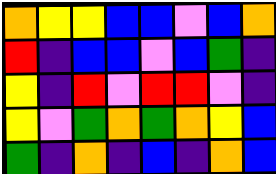[["orange", "yellow", "yellow", "blue", "blue", "violet", "blue", "orange"], ["red", "indigo", "blue", "blue", "violet", "blue", "green", "indigo"], ["yellow", "indigo", "red", "violet", "red", "red", "violet", "indigo"], ["yellow", "violet", "green", "orange", "green", "orange", "yellow", "blue"], ["green", "indigo", "orange", "indigo", "blue", "indigo", "orange", "blue"]]